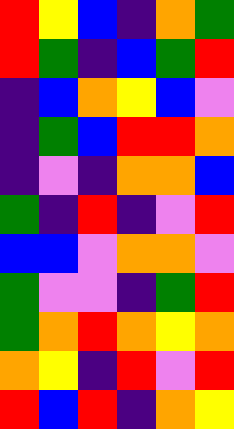[["red", "yellow", "blue", "indigo", "orange", "green"], ["red", "green", "indigo", "blue", "green", "red"], ["indigo", "blue", "orange", "yellow", "blue", "violet"], ["indigo", "green", "blue", "red", "red", "orange"], ["indigo", "violet", "indigo", "orange", "orange", "blue"], ["green", "indigo", "red", "indigo", "violet", "red"], ["blue", "blue", "violet", "orange", "orange", "violet"], ["green", "violet", "violet", "indigo", "green", "red"], ["green", "orange", "red", "orange", "yellow", "orange"], ["orange", "yellow", "indigo", "red", "violet", "red"], ["red", "blue", "red", "indigo", "orange", "yellow"]]